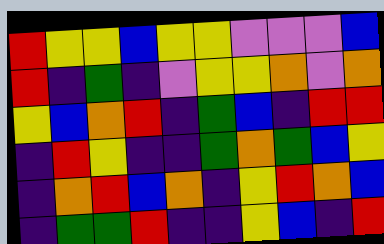[["red", "yellow", "yellow", "blue", "yellow", "yellow", "violet", "violet", "violet", "blue"], ["red", "indigo", "green", "indigo", "violet", "yellow", "yellow", "orange", "violet", "orange"], ["yellow", "blue", "orange", "red", "indigo", "green", "blue", "indigo", "red", "red"], ["indigo", "red", "yellow", "indigo", "indigo", "green", "orange", "green", "blue", "yellow"], ["indigo", "orange", "red", "blue", "orange", "indigo", "yellow", "red", "orange", "blue"], ["indigo", "green", "green", "red", "indigo", "indigo", "yellow", "blue", "indigo", "red"]]